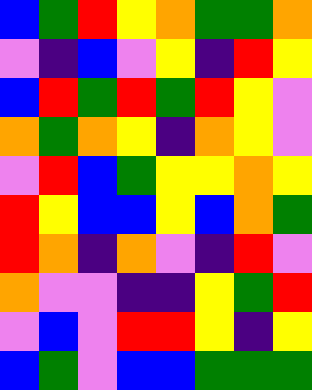[["blue", "green", "red", "yellow", "orange", "green", "green", "orange"], ["violet", "indigo", "blue", "violet", "yellow", "indigo", "red", "yellow"], ["blue", "red", "green", "red", "green", "red", "yellow", "violet"], ["orange", "green", "orange", "yellow", "indigo", "orange", "yellow", "violet"], ["violet", "red", "blue", "green", "yellow", "yellow", "orange", "yellow"], ["red", "yellow", "blue", "blue", "yellow", "blue", "orange", "green"], ["red", "orange", "indigo", "orange", "violet", "indigo", "red", "violet"], ["orange", "violet", "violet", "indigo", "indigo", "yellow", "green", "red"], ["violet", "blue", "violet", "red", "red", "yellow", "indigo", "yellow"], ["blue", "green", "violet", "blue", "blue", "green", "green", "green"]]